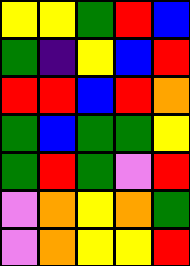[["yellow", "yellow", "green", "red", "blue"], ["green", "indigo", "yellow", "blue", "red"], ["red", "red", "blue", "red", "orange"], ["green", "blue", "green", "green", "yellow"], ["green", "red", "green", "violet", "red"], ["violet", "orange", "yellow", "orange", "green"], ["violet", "orange", "yellow", "yellow", "red"]]